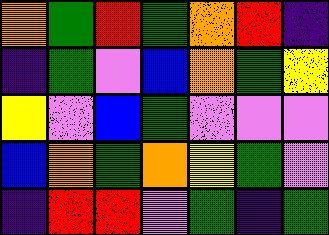[["orange", "green", "red", "green", "orange", "red", "indigo"], ["indigo", "green", "violet", "blue", "orange", "green", "yellow"], ["yellow", "violet", "blue", "green", "violet", "violet", "violet"], ["blue", "orange", "green", "orange", "yellow", "green", "violet"], ["indigo", "red", "red", "violet", "green", "indigo", "green"]]